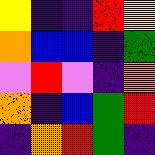[["yellow", "indigo", "indigo", "red", "yellow"], ["orange", "blue", "blue", "indigo", "green"], ["violet", "red", "violet", "indigo", "orange"], ["orange", "indigo", "blue", "green", "red"], ["indigo", "orange", "red", "green", "indigo"]]